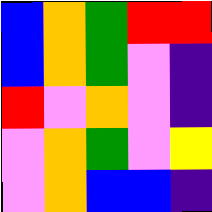[["blue", "orange", "green", "red", "red"], ["blue", "orange", "green", "violet", "indigo"], ["red", "violet", "orange", "violet", "indigo"], ["violet", "orange", "green", "violet", "yellow"], ["violet", "orange", "blue", "blue", "indigo"]]